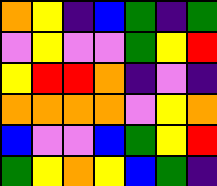[["orange", "yellow", "indigo", "blue", "green", "indigo", "green"], ["violet", "yellow", "violet", "violet", "green", "yellow", "red"], ["yellow", "red", "red", "orange", "indigo", "violet", "indigo"], ["orange", "orange", "orange", "orange", "violet", "yellow", "orange"], ["blue", "violet", "violet", "blue", "green", "yellow", "red"], ["green", "yellow", "orange", "yellow", "blue", "green", "indigo"]]